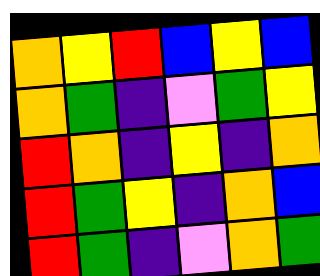[["orange", "yellow", "red", "blue", "yellow", "blue"], ["orange", "green", "indigo", "violet", "green", "yellow"], ["red", "orange", "indigo", "yellow", "indigo", "orange"], ["red", "green", "yellow", "indigo", "orange", "blue"], ["red", "green", "indigo", "violet", "orange", "green"]]